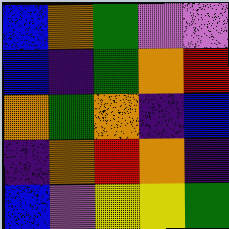[["blue", "orange", "green", "violet", "violet"], ["blue", "indigo", "green", "orange", "red"], ["orange", "green", "orange", "indigo", "blue"], ["indigo", "orange", "red", "orange", "indigo"], ["blue", "violet", "yellow", "yellow", "green"]]